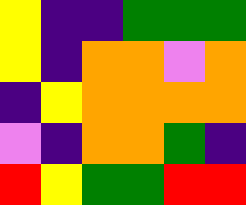[["yellow", "indigo", "indigo", "green", "green", "green"], ["yellow", "indigo", "orange", "orange", "violet", "orange"], ["indigo", "yellow", "orange", "orange", "orange", "orange"], ["violet", "indigo", "orange", "orange", "green", "indigo"], ["red", "yellow", "green", "green", "red", "red"]]